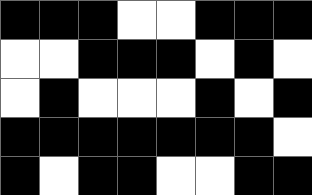[["black", "black", "black", "white", "white", "black", "black", "black"], ["white", "white", "black", "black", "black", "white", "black", "white"], ["white", "black", "white", "white", "white", "black", "white", "black"], ["black", "black", "black", "black", "black", "black", "black", "white"], ["black", "white", "black", "black", "white", "white", "black", "black"]]